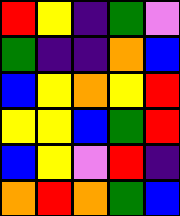[["red", "yellow", "indigo", "green", "violet"], ["green", "indigo", "indigo", "orange", "blue"], ["blue", "yellow", "orange", "yellow", "red"], ["yellow", "yellow", "blue", "green", "red"], ["blue", "yellow", "violet", "red", "indigo"], ["orange", "red", "orange", "green", "blue"]]